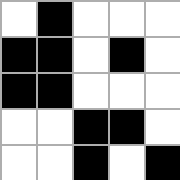[["white", "black", "white", "white", "white"], ["black", "black", "white", "black", "white"], ["black", "black", "white", "white", "white"], ["white", "white", "black", "black", "white"], ["white", "white", "black", "white", "black"]]